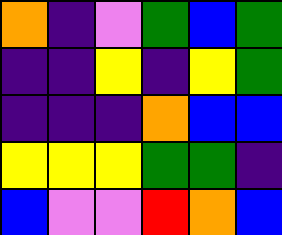[["orange", "indigo", "violet", "green", "blue", "green"], ["indigo", "indigo", "yellow", "indigo", "yellow", "green"], ["indigo", "indigo", "indigo", "orange", "blue", "blue"], ["yellow", "yellow", "yellow", "green", "green", "indigo"], ["blue", "violet", "violet", "red", "orange", "blue"]]